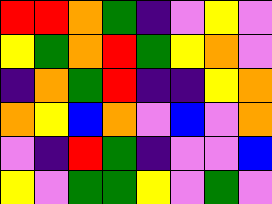[["red", "red", "orange", "green", "indigo", "violet", "yellow", "violet"], ["yellow", "green", "orange", "red", "green", "yellow", "orange", "violet"], ["indigo", "orange", "green", "red", "indigo", "indigo", "yellow", "orange"], ["orange", "yellow", "blue", "orange", "violet", "blue", "violet", "orange"], ["violet", "indigo", "red", "green", "indigo", "violet", "violet", "blue"], ["yellow", "violet", "green", "green", "yellow", "violet", "green", "violet"]]